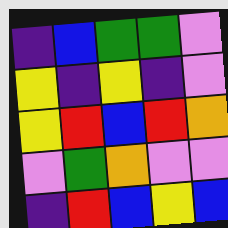[["indigo", "blue", "green", "green", "violet"], ["yellow", "indigo", "yellow", "indigo", "violet"], ["yellow", "red", "blue", "red", "orange"], ["violet", "green", "orange", "violet", "violet"], ["indigo", "red", "blue", "yellow", "blue"]]